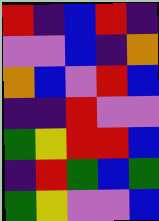[["red", "indigo", "blue", "red", "indigo"], ["violet", "violet", "blue", "indigo", "orange"], ["orange", "blue", "violet", "red", "blue"], ["indigo", "indigo", "red", "violet", "violet"], ["green", "yellow", "red", "red", "blue"], ["indigo", "red", "green", "blue", "green"], ["green", "yellow", "violet", "violet", "blue"]]